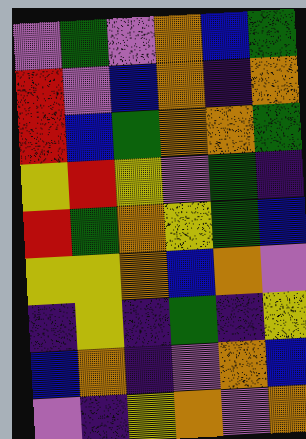[["violet", "green", "violet", "orange", "blue", "green"], ["red", "violet", "blue", "orange", "indigo", "orange"], ["red", "blue", "green", "orange", "orange", "green"], ["yellow", "red", "yellow", "violet", "green", "indigo"], ["red", "green", "orange", "yellow", "green", "blue"], ["yellow", "yellow", "orange", "blue", "orange", "violet"], ["indigo", "yellow", "indigo", "green", "indigo", "yellow"], ["blue", "orange", "indigo", "violet", "orange", "blue"], ["violet", "indigo", "yellow", "orange", "violet", "orange"]]